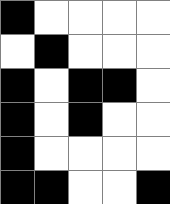[["black", "white", "white", "white", "white"], ["white", "black", "white", "white", "white"], ["black", "white", "black", "black", "white"], ["black", "white", "black", "white", "white"], ["black", "white", "white", "white", "white"], ["black", "black", "white", "white", "black"]]